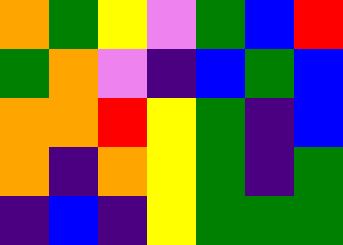[["orange", "green", "yellow", "violet", "green", "blue", "red"], ["green", "orange", "violet", "indigo", "blue", "green", "blue"], ["orange", "orange", "red", "yellow", "green", "indigo", "blue"], ["orange", "indigo", "orange", "yellow", "green", "indigo", "green"], ["indigo", "blue", "indigo", "yellow", "green", "green", "green"]]